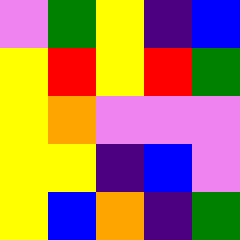[["violet", "green", "yellow", "indigo", "blue"], ["yellow", "red", "yellow", "red", "green"], ["yellow", "orange", "violet", "violet", "violet"], ["yellow", "yellow", "indigo", "blue", "violet"], ["yellow", "blue", "orange", "indigo", "green"]]